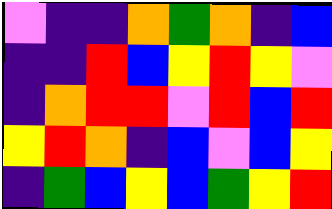[["violet", "indigo", "indigo", "orange", "green", "orange", "indigo", "blue"], ["indigo", "indigo", "red", "blue", "yellow", "red", "yellow", "violet"], ["indigo", "orange", "red", "red", "violet", "red", "blue", "red"], ["yellow", "red", "orange", "indigo", "blue", "violet", "blue", "yellow"], ["indigo", "green", "blue", "yellow", "blue", "green", "yellow", "red"]]